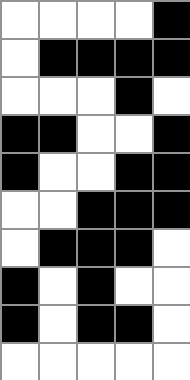[["white", "white", "white", "white", "black"], ["white", "black", "black", "black", "black"], ["white", "white", "white", "black", "white"], ["black", "black", "white", "white", "black"], ["black", "white", "white", "black", "black"], ["white", "white", "black", "black", "black"], ["white", "black", "black", "black", "white"], ["black", "white", "black", "white", "white"], ["black", "white", "black", "black", "white"], ["white", "white", "white", "white", "white"]]